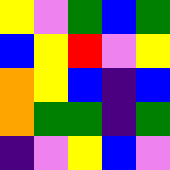[["yellow", "violet", "green", "blue", "green"], ["blue", "yellow", "red", "violet", "yellow"], ["orange", "yellow", "blue", "indigo", "blue"], ["orange", "green", "green", "indigo", "green"], ["indigo", "violet", "yellow", "blue", "violet"]]